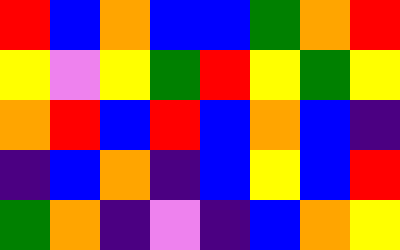[["red", "blue", "orange", "blue", "blue", "green", "orange", "red"], ["yellow", "violet", "yellow", "green", "red", "yellow", "green", "yellow"], ["orange", "red", "blue", "red", "blue", "orange", "blue", "indigo"], ["indigo", "blue", "orange", "indigo", "blue", "yellow", "blue", "red"], ["green", "orange", "indigo", "violet", "indigo", "blue", "orange", "yellow"]]